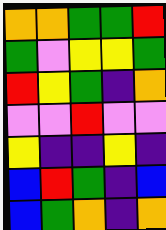[["orange", "orange", "green", "green", "red"], ["green", "violet", "yellow", "yellow", "green"], ["red", "yellow", "green", "indigo", "orange"], ["violet", "violet", "red", "violet", "violet"], ["yellow", "indigo", "indigo", "yellow", "indigo"], ["blue", "red", "green", "indigo", "blue"], ["blue", "green", "orange", "indigo", "orange"]]